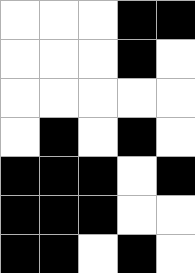[["white", "white", "white", "black", "black"], ["white", "white", "white", "black", "white"], ["white", "white", "white", "white", "white"], ["white", "black", "white", "black", "white"], ["black", "black", "black", "white", "black"], ["black", "black", "black", "white", "white"], ["black", "black", "white", "black", "white"]]